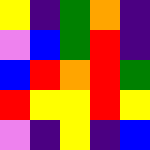[["yellow", "indigo", "green", "orange", "indigo"], ["violet", "blue", "green", "red", "indigo"], ["blue", "red", "orange", "red", "green"], ["red", "yellow", "yellow", "red", "yellow"], ["violet", "indigo", "yellow", "indigo", "blue"]]